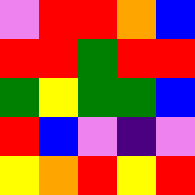[["violet", "red", "red", "orange", "blue"], ["red", "red", "green", "red", "red"], ["green", "yellow", "green", "green", "blue"], ["red", "blue", "violet", "indigo", "violet"], ["yellow", "orange", "red", "yellow", "red"]]